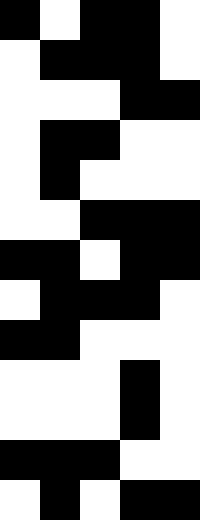[["black", "white", "black", "black", "white"], ["white", "black", "black", "black", "white"], ["white", "white", "white", "black", "black"], ["white", "black", "black", "white", "white"], ["white", "black", "white", "white", "white"], ["white", "white", "black", "black", "black"], ["black", "black", "white", "black", "black"], ["white", "black", "black", "black", "white"], ["black", "black", "white", "white", "white"], ["white", "white", "white", "black", "white"], ["white", "white", "white", "black", "white"], ["black", "black", "black", "white", "white"], ["white", "black", "white", "black", "black"]]